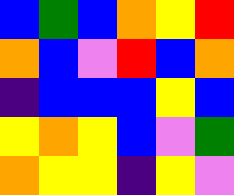[["blue", "green", "blue", "orange", "yellow", "red"], ["orange", "blue", "violet", "red", "blue", "orange"], ["indigo", "blue", "blue", "blue", "yellow", "blue"], ["yellow", "orange", "yellow", "blue", "violet", "green"], ["orange", "yellow", "yellow", "indigo", "yellow", "violet"]]